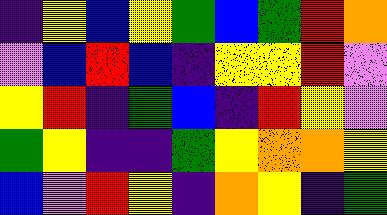[["indigo", "yellow", "blue", "yellow", "green", "blue", "green", "red", "orange"], ["violet", "blue", "red", "blue", "indigo", "yellow", "yellow", "red", "violet"], ["yellow", "red", "indigo", "green", "blue", "indigo", "red", "yellow", "violet"], ["green", "yellow", "indigo", "indigo", "green", "yellow", "orange", "orange", "yellow"], ["blue", "violet", "red", "yellow", "indigo", "orange", "yellow", "indigo", "green"]]